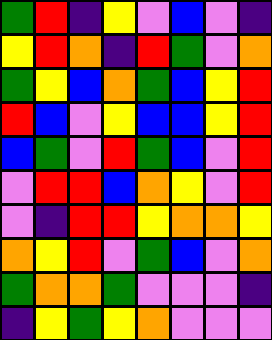[["green", "red", "indigo", "yellow", "violet", "blue", "violet", "indigo"], ["yellow", "red", "orange", "indigo", "red", "green", "violet", "orange"], ["green", "yellow", "blue", "orange", "green", "blue", "yellow", "red"], ["red", "blue", "violet", "yellow", "blue", "blue", "yellow", "red"], ["blue", "green", "violet", "red", "green", "blue", "violet", "red"], ["violet", "red", "red", "blue", "orange", "yellow", "violet", "red"], ["violet", "indigo", "red", "red", "yellow", "orange", "orange", "yellow"], ["orange", "yellow", "red", "violet", "green", "blue", "violet", "orange"], ["green", "orange", "orange", "green", "violet", "violet", "violet", "indigo"], ["indigo", "yellow", "green", "yellow", "orange", "violet", "violet", "violet"]]